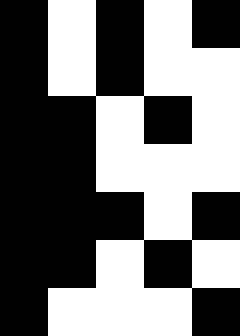[["black", "white", "black", "white", "black"], ["black", "white", "black", "white", "white"], ["black", "black", "white", "black", "white"], ["black", "black", "white", "white", "white"], ["black", "black", "black", "white", "black"], ["black", "black", "white", "black", "white"], ["black", "white", "white", "white", "black"]]